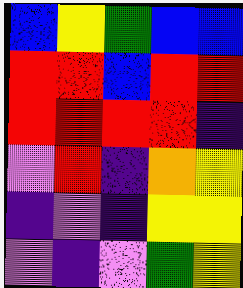[["blue", "yellow", "green", "blue", "blue"], ["red", "red", "blue", "red", "red"], ["red", "red", "red", "red", "indigo"], ["violet", "red", "indigo", "orange", "yellow"], ["indigo", "violet", "indigo", "yellow", "yellow"], ["violet", "indigo", "violet", "green", "yellow"]]